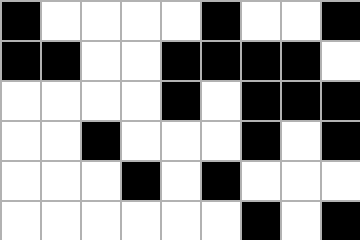[["black", "white", "white", "white", "white", "black", "white", "white", "black"], ["black", "black", "white", "white", "black", "black", "black", "black", "white"], ["white", "white", "white", "white", "black", "white", "black", "black", "black"], ["white", "white", "black", "white", "white", "white", "black", "white", "black"], ["white", "white", "white", "black", "white", "black", "white", "white", "white"], ["white", "white", "white", "white", "white", "white", "black", "white", "black"]]